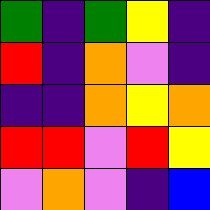[["green", "indigo", "green", "yellow", "indigo"], ["red", "indigo", "orange", "violet", "indigo"], ["indigo", "indigo", "orange", "yellow", "orange"], ["red", "red", "violet", "red", "yellow"], ["violet", "orange", "violet", "indigo", "blue"]]